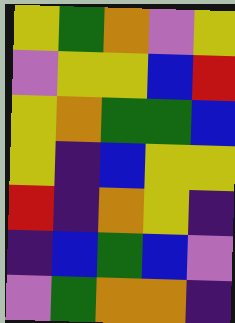[["yellow", "green", "orange", "violet", "yellow"], ["violet", "yellow", "yellow", "blue", "red"], ["yellow", "orange", "green", "green", "blue"], ["yellow", "indigo", "blue", "yellow", "yellow"], ["red", "indigo", "orange", "yellow", "indigo"], ["indigo", "blue", "green", "blue", "violet"], ["violet", "green", "orange", "orange", "indigo"]]